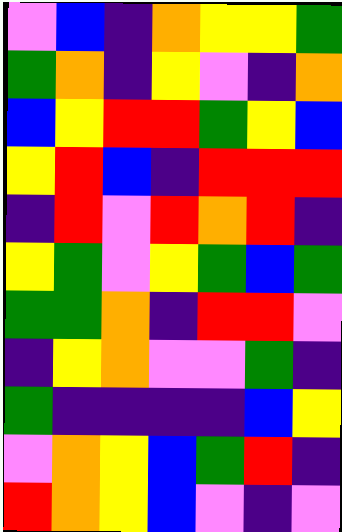[["violet", "blue", "indigo", "orange", "yellow", "yellow", "green"], ["green", "orange", "indigo", "yellow", "violet", "indigo", "orange"], ["blue", "yellow", "red", "red", "green", "yellow", "blue"], ["yellow", "red", "blue", "indigo", "red", "red", "red"], ["indigo", "red", "violet", "red", "orange", "red", "indigo"], ["yellow", "green", "violet", "yellow", "green", "blue", "green"], ["green", "green", "orange", "indigo", "red", "red", "violet"], ["indigo", "yellow", "orange", "violet", "violet", "green", "indigo"], ["green", "indigo", "indigo", "indigo", "indigo", "blue", "yellow"], ["violet", "orange", "yellow", "blue", "green", "red", "indigo"], ["red", "orange", "yellow", "blue", "violet", "indigo", "violet"]]